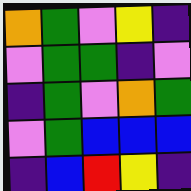[["orange", "green", "violet", "yellow", "indigo"], ["violet", "green", "green", "indigo", "violet"], ["indigo", "green", "violet", "orange", "green"], ["violet", "green", "blue", "blue", "blue"], ["indigo", "blue", "red", "yellow", "indigo"]]